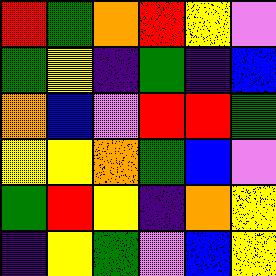[["red", "green", "orange", "red", "yellow", "violet"], ["green", "yellow", "indigo", "green", "indigo", "blue"], ["orange", "blue", "violet", "red", "red", "green"], ["yellow", "yellow", "orange", "green", "blue", "violet"], ["green", "red", "yellow", "indigo", "orange", "yellow"], ["indigo", "yellow", "green", "violet", "blue", "yellow"]]